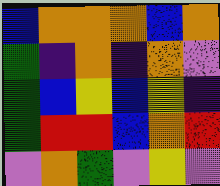[["blue", "orange", "orange", "orange", "blue", "orange"], ["green", "indigo", "orange", "indigo", "orange", "violet"], ["green", "blue", "yellow", "blue", "yellow", "indigo"], ["green", "red", "red", "blue", "orange", "red"], ["violet", "orange", "green", "violet", "yellow", "violet"]]